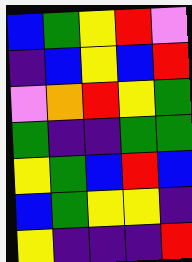[["blue", "green", "yellow", "red", "violet"], ["indigo", "blue", "yellow", "blue", "red"], ["violet", "orange", "red", "yellow", "green"], ["green", "indigo", "indigo", "green", "green"], ["yellow", "green", "blue", "red", "blue"], ["blue", "green", "yellow", "yellow", "indigo"], ["yellow", "indigo", "indigo", "indigo", "red"]]